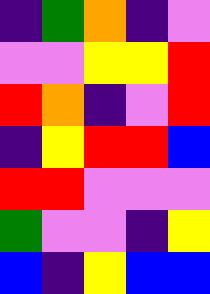[["indigo", "green", "orange", "indigo", "violet"], ["violet", "violet", "yellow", "yellow", "red"], ["red", "orange", "indigo", "violet", "red"], ["indigo", "yellow", "red", "red", "blue"], ["red", "red", "violet", "violet", "violet"], ["green", "violet", "violet", "indigo", "yellow"], ["blue", "indigo", "yellow", "blue", "blue"]]